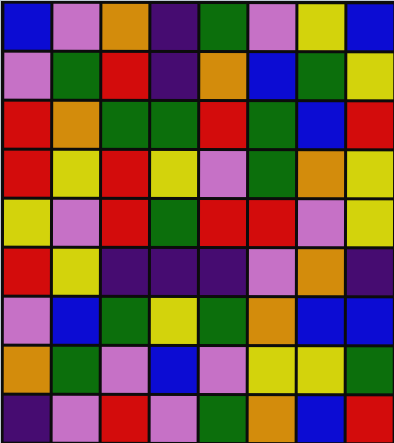[["blue", "violet", "orange", "indigo", "green", "violet", "yellow", "blue"], ["violet", "green", "red", "indigo", "orange", "blue", "green", "yellow"], ["red", "orange", "green", "green", "red", "green", "blue", "red"], ["red", "yellow", "red", "yellow", "violet", "green", "orange", "yellow"], ["yellow", "violet", "red", "green", "red", "red", "violet", "yellow"], ["red", "yellow", "indigo", "indigo", "indigo", "violet", "orange", "indigo"], ["violet", "blue", "green", "yellow", "green", "orange", "blue", "blue"], ["orange", "green", "violet", "blue", "violet", "yellow", "yellow", "green"], ["indigo", "violet", "red", "violet", "green", "orange", "blue", "red"]]